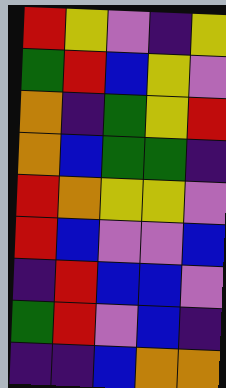[["red", "yellow", "violet", "indigo", "yellow"], ["green", "red", "blue", "yellow", "violet"], ["orange", "indigo", "green", "yellow", "red"], ["orange", "blue", "green", "green", "indigo"], ["red", "orange", "yellow", "yellow", "violet"], ["red", "blue", "violet", "violet", "blue"], ["indigo", "red", "blue", "blue", "violet"], ["green", "red", "violet", "blue", "indigo"], ["indigo", "indigo", "blue", "orange", "orange"]]